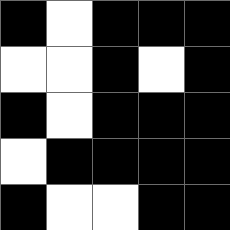[["black", "white", "black", "black", "black"], ["white", "white", "black", "white", "black"], ["black", "white", "black", "black", "black"], ["white", "black", "black", "black", "black"], ["black", "white", "white", "black", "black"]]